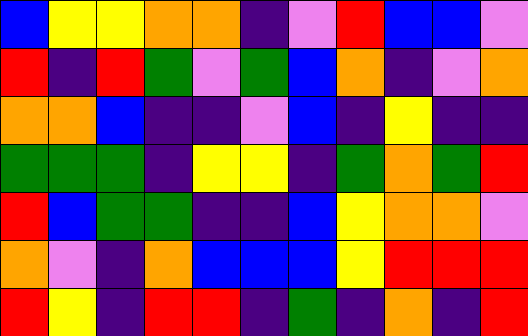[["blue", "yellow", "yellow", "orange", "orange", "indigo", "violet", "red", "blue", "blue", "violet"], ["red", "indigo", "red", "green", "violet", "green", "blue", "orange", "indigo", "violet", "orange"], ["orange", "orange", "blue", "indigo", "indigo", "violet", "blue", "indigo", "yellow", "indigo", "indigo"], ["green", "green", "green", "indigo", "yellow", "yellow", "indigo", "green", "orange", "green", "red"], ["red", "blue", "green", "green", "indigo", "indigo", "blue", "yellow", "orange", "orange", "violet"], ["orange", "violet", "indigo", "orange", "blue", "blue", "blue", "yellow", "red", "red", "red"], ["red", "yellow", "indigo", "red", "red", "indigo", "green", "indigo", "orange", "indigo", "red"]]